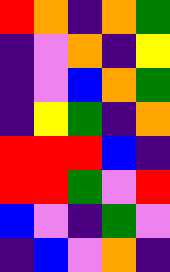[["red", "orange", "indigo", "orange", "green"], ["indigo", "violet", "orange", "indigo", "yellow"], ["indigo", "violet", "blue", "orange", "green"], ["indigo", "yellow", "green", "indigo", "orange"], ["red", "red", "red", "blue", "indigo"], ["red", "red", "green", "violet", "red"], ["blue", "violet", "indigo", "green", "violet"], ["indigo", "blue", "violet", "orange", "indigo"]]